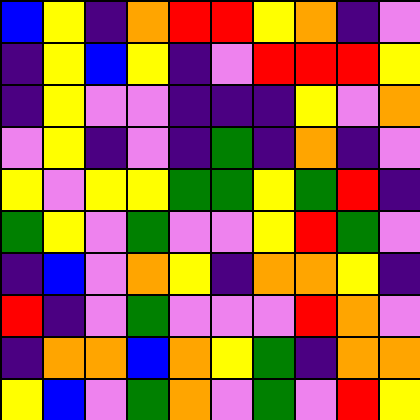[["blue", "yellow", "indigo", "orange", "red", "red", "yellow", "orange", "indigo", "violet"], ["indigo", "yellow", "blue", "yellow", "indigo", "violet", "red", "red", "red", "yellow"], ["indigo", "yellow", "violet", "violet", "indigo", "indigo", "indigo", "yellow", "violet", "orange"], ["violet", "yellow", "indigo", "violet", "indigo", "green", "indigo", "orange", "indigo", "violet"], ["yellow", "violet", "yellow", "yellow", "green", "green", "yellow", "green", "red", "indigo"], ["green", "yellow", "violet", "green", "violet", "violet", "yellow", "red", "green", "violet"], ["indigo", "blue", "violet", "orange", "yellow", "indigo", "orange", "orange", "yellow", "indigo"], ["red", "indigo", "violet", "green", "violet", "violet", "violet", "red", "orange", "violet"], ["indigo", "orange", "orange", "blue", "orange", "yellow", "green", "indigo", "orange", "orange"], ["yellow", "blue", "violet", "green", "orange", "violet", "green", "violet", "red", "yellow"]]